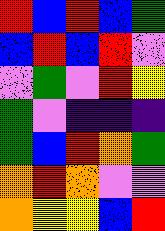[["red", "blue", "red", "blue", "green"], ["blue", "red", "blue", "red", "violet"], ["violet", "green", "violet", "red", "yellow"], ["green", "violet", "indigo", "indigo", "indigo"], ["green", "blue", "red", "orange", "green"], ["orange", "red", "orange", "violet", "violet"], ["orange", "yellow", "yellow", "blue", "red"]]